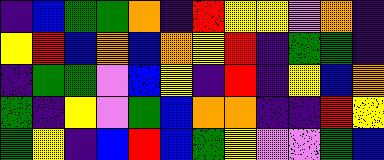[["indigo", "blue", "green", "green", "orange", "indigo", "red", "yellow", "yellow", "violet", "orange", "indigo"], ["yellow", "red", "blue", "orange", "blue", "orange", "yellow", "red", "indigo", "green", "green", "indigo"], ["indigo", "green", "green", "violet", "blue", "yellow", "indigo", "red", "indigo", "yellow", "blue", "orange"], ["green", "indigo", "yellow", "violet", "green", "blue", "orange", "orange", "indigo", "indigo", "red", "yellow"], ["green", "yellow", "indigo", "blue", "red", "blue", "green", "yellow", "violet", "violet", "green", "blue"]]